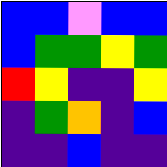[["blue", "blue", "violet", "blue", "blue"], ["blue", "green", "green", "yellow", "green"], ["red", "yellow", "indigo", "indigo", "yellow"], ["indigo", "green", "orange", "indigo", "blue"], ["indigo", "indigo", "blue", "indigo", "indigo"]]